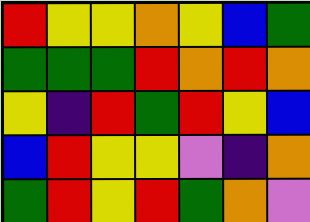[["red", "yellow", "yellow", "orange", "yellow", "blue", "green"], ["green", "green", "green", "red", "orange", "red", "orange"], ["yellow", "indigo", "red", "green", "red", "yellow", "blue"], ["blue", "red", "yellow", "yellow", "violet", "indigo", "orange"], ["green", "red", "yellow", "red", "green", "orange", "violet"]]